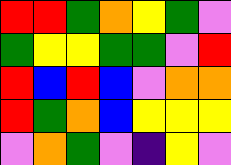[["red", "red", "green", "orange", "yellow", "green", "violet"], ["green", "yellow", "yellow", "green", "green", "violet", "red"], ["red", "blue", "red", "blue", "violet", "orange", "orange"], ["red", "green", "orange", "blue", "yellow", "yellow", "yellow"], ["violet", "orange", "green", "violet", "indigo", "yellow", "violet"]]